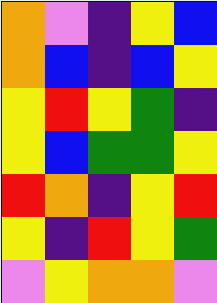[["orange", "violet", "indigo", "yellow", "blue"], ["orange", "blue", "indigo", "blue", "yellow"], ["yellow", "red", "yellow", "green", "indigo"], ["yellow", "blue", "green", "green", "yellow"], ["red", "orange", "indigo", "yellow", "red"], ["yellow", "indigo", "red", "yellow", "green"], ["violet", "yellow", "orange", "orange", "violet"]]